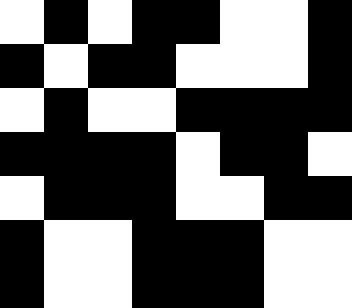[["white", "black", "white", "black", "black", "white", "white", "black"], ["black", "white", "black", "black", "white", "white", "white", "black"], ["white", "black", "white", "white", "black", "black", "black", "black"], ["black", "black", "black", "black", "white", "black", "black", "white"], ["white", "black", "black", "black", "white", "white", "black", "black"], ["black", "white", "white", "black", "black", "black", "white", "white"], ["black", "white", "white", "black", "black", "black", "white", "white"]]